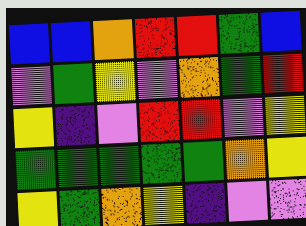[["blue", "blue", "orange", "red", "red", "green", "blue"], ["violet", "green", "yellow", "violet", "orange", "green", "red"], ["yellow", "indigo", "violet", "red", "red", "violet", "yellow"], ["green", "green", "green", "green", "green", "orange", "yellow"], ["yellow", "green", "orange", "yellow", "indigo", "violet", "violet"]]